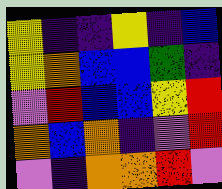[["yellow", "indigo", "indigo", "yellow", "indigo", "blue"], ["yellow", "orange", "blue", "blue", "green", "indigo"], ["violet", "red", "blue", "blue", "yellow", "red"], ["orange", "blue", "orange", "indigo", "violet", "red"], ["violet", "indigo", "orange", "orange", "red", "violet"]]